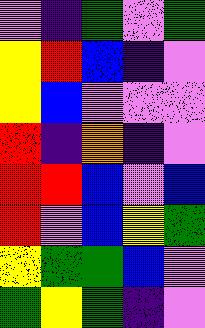[["violet", "indigo", "green", "violet", "green"], ["yellow", "red", "blue", "indigo", "violet"], ["yellow", "blue", "violet", "violet", "violet"], ["red", "indigo", "orange", "indigo", "violet"], ["red", "red", "blue", "violet", "blue"], ["red", "violet", "blue", "yellow", "green"], ["yellow", "green", "green", "blue", "violet"], ["green", "yellow", "green", "indigo", "violet"]]